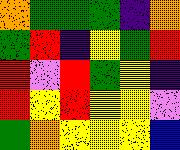[["orange", "green", "green", "green", "indigo", "orange"], ["green", "red", "indigo", "yellow", "green", "red"], ["red", "violet", "red", "green", "yellow", "indigo"], ["red", "yellow", "red", "yellow", "yellow", "violet"], ["green", "orange", "yellow", "yellow", "yellow", "blue"]]